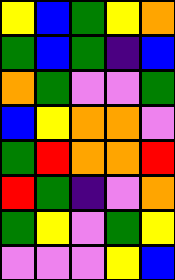[["yellow", "blue", "green", "yellow", "orange"], ["green", "blue", "green", "indigo", "blue"], ["orange", "green", "violet", "violet", "green"], ["blue", "yellow", "orange", "orange", "violet"], ["green", "red", "orange", "orange", "red"], ["red", "green", "indigo", "violet", "orange"], ["green", "yellow", "violet", "green", "yellow"], ["violet", "violet", "violet", "yellow", "blue"]]